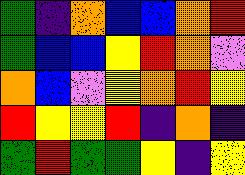[["green", "indigo", "orange", "blue", "blue", "orange", "red"], ["green", "blue", "blue", "yellow", "red", "orange", "violet"], ["orange", "blue", "violet", "yellow", "orange", "red", "yellow"], ["red", "yellow", "yellow", "red", "indigo", "orange", "indigo"], ["green", "red", "green", "green", "yellow", "indigo", "yellow"]]